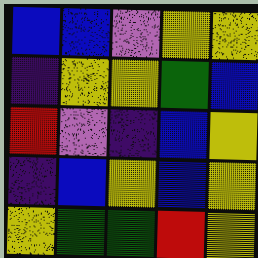[["blue", "blue", "violet", "yellow", "yellow"], ["indigo", "yellow", "yellow", "green", "blue"], ["red", "violet", "indigo", "blue", "yellow"], ["indigo", "blue", "yellow", "blue", "yellow"], ["yellow", "green", "green", "red", "yellow"]]